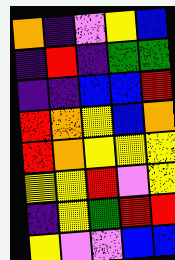[["orange", "indigo", "violet", "yellow", "blue"], ["indigo", "red", "indigo", "green", "green"], ["indigo", "indigo", "blue", "blue", "red"], ["red", "orange", "yellow", "blue", "orange"], ["red", "orange", "yellow", "yellow", "yellow"], ["yellow", "yellow", "red", "violet", "yellow"], ["indigo", "yellow", "green", "red", "red"], ["yellow", "violet", "violet", "blue", "blue"]]